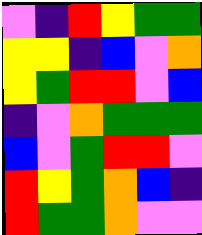[["violet", "indigo", "red", "yellow", "green", "green"], ["yellow", "yellow", "indigo", "blue", "violet", "orange"], ["yellow", "green", "red", "red", "violet", "blue"], ["indigo", "violet", "orange", "green", "green", "green"], ["blue", "violet", "green", "red", "red", "violet"], ["red", "yellow", "green", "orange", "blue", "indigo"], ["red", "green", "green", "orange", "violet", "violet"]]